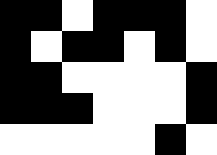[["black", "black", "white", "black", "black", "black", "white"], ["black", "white", "black", "black", "white", "black", "white"], ["black", "black", "white", "white", "white", "white", "black"], ["black", "black", "black", "white", "white", "white", "black"], ["white", "white", "white", "white", "white", "black", "white"]]